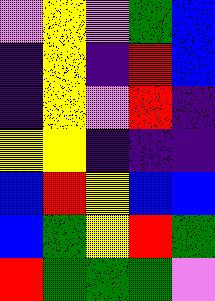[["violet", "yellow", "violet", "green", "blue"], ["indigo", "yellow", "indigo", "red", "blue"], ["indigo", "yellow", "violet", "red", "indigo"], ["yellow", "yellow", "indigo", "indigo", "indigo"], ["blue", "red", "yellow", "blue", "blue"], ["blue", "green", "yellow", "red", "green"], ["red", "green", "green", "green", "violet"]]